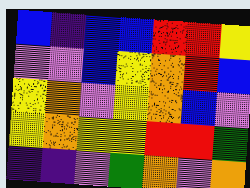[["blue", "indigo", "blue", "blue", "red", "red", "yellow"], ["violet", "violet", "blue", "yellow", "orange", "red", "blue"], ["yellow", "orange", "violet", "yellow", "orange", "blue", "violet"], ["yellow", "orange", "yellow", "yellow", "red", "red", "green"], ["indigo", "indigo", "violet", "green", "orange", "violet", "orange"]]